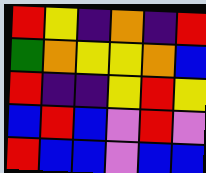[["red", "yellow", "indigo", "orange", "indigo", "red"], ["green", "orange", "yellow", "yellow", "orange", "blue"], ["red", "indigo", "indigo", "yellow", "red", "yellow"], ["blue", "red", "blue", "violet", "red", "violet"], ["red", "blue", "blue", "violet", "blue", "blue"]]